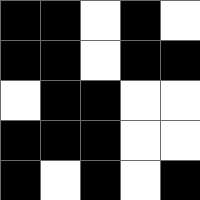[["black", "black", "white", "black", "white"], ["black", "black", "white", "black", "black"], ["white", "black", "black", "white", "white"], ["black", "black", "black", "white", "white"], ["black", "white", "black", "white", "black"]]